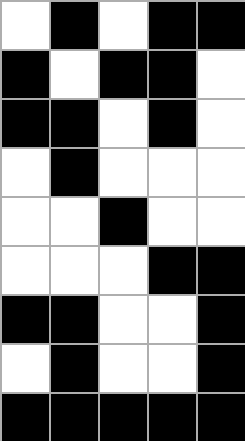[["white", "black", "white", "black", "black"], ["black", "white", "black", "black", "white"], ["black", "black", "white", "black", "white"], ["white", "black", "white", "white", "white"], ["white", "white", "black", "white", "white"], ["white", "white", "white", "black", "black"], ["black", "black", "white", "white", "black"], ["white", "black", "white", "white", "black"], ["black", "black", "black", "black", "black"]]